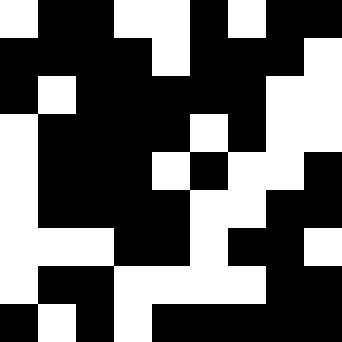[["white", "black", "black", "white", "white", "black", "white", "black", "black"], ["black", "black", "black", "black", "white", "black", "black", "black", "white"], ["black", "white", "black", "black", "black", "black", "black", "white", "white"], ["white", "black", "black", "black", "black", "white", "black", "white", "white"], ["white", "black", "black", "black", "white", "black", "white", "white", "black"], ["white", "black", "black", "black", "black", "white", "white", "black", "black"], ["white", "white", "white", "black", "black", "white", "black", "black", "white"], ["white", "black", "black", "white", "white", "white", "white", "black", "black"], ["black", "white", "black", "white", "black", "black", "black", "black", "black"]]